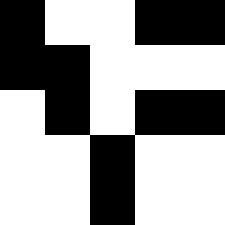[["black", "white", "white", "black", "black"], ["black", "black", "white", "white", "white"], ["white", "black", "white", "black", "black"], ["white", "white", "black", "white", "white"], ["white", "white", "black", "white", "white"]]